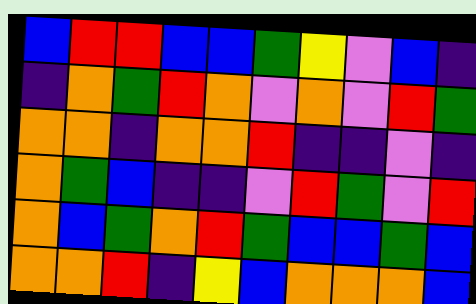[["blue", "red", "red", "blue", "blue", "green", "yellow", "violet", "blue", "indigo"], ["indigo", "orange", "green", "red", "orange", "violet", "orange", "violet", "red", "green"], ["orange", "orange", "indigo", "orange", "orange", "red", "indigo", "indigo", "violet", "indigo"], ["orange", "green", "blue", "indigo", "indigo", "violet", "red", "green", "violet", "red"], ["orange", "blue", "green", "orange", "red", "green", "blue", "blue", "green", "blue"], ["orange", "orange", "red", "indigo", "yellow", "blue", "orange", "orange", "orange", "blue"]]